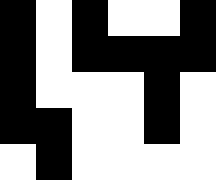[["black", "white", "black", "white", "white", "black"], ["black", "white", "black", "black", "black", "black"], ["black", "white", "white", "white", "black", "white"], ["black", "black", "white", "white", "black", "white"], ["white", "black", "white", "white", "white", "white"]]